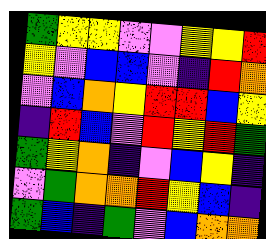[["green", "yellow", "yellow", "violet", "violet", "yellow", "yellow", "red"], ["yellow", "violet", "blue", "blue", "violet", "indigo", "red", "orange"], ["violet", "blue", "orange", "yellow", "red", "red", "blue", "yellow"], ["indigo", "red", "blue", "violet", "red", "yellow", "red", "green"], ["green", "yellow", "orange", "indigo", "violet", "blue", "yellow", "indigo"], ["violet", "green", "orange", "orange", "red", "yellow", "blue", "indigo"], ["green", "blue", "indigo", "green", "violet", "blue", "orange", "orange"]]